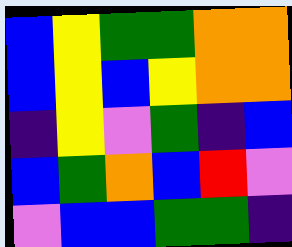[["blue", "yellow", "green", "green", "orange", "orange"], ["blue", "yellow", "blue", "yellow", "orange", "orange"], ["indigo", "yellow", "violet", "green", "indigo", "blue"], ["blue", "green", "orange", "blue", "red", "violet"], ["violet", "blue", "blue", "green", "green", "indigo"]]